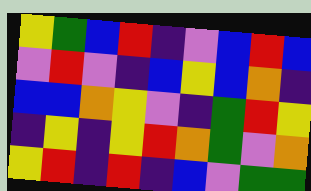[["yellow", "green", "blue", "red", "indigo", "violet", "blue", "red", "blue"], ["violet", "red", "violet", "indigo", "blue", "yellow", "blue", "orange", "indigo"], ["blue", "blue", "orange", "yellow", "violet", "indigo", "green", "red", "yellow"], ["indigo", "yellow", "indigo", "yellow", "red", "orange", "green", "violet", "orange"], ["yellow", "red", "indigo", "red", "indigo", "blue", "violet", "green", "green"]]